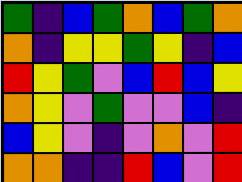[["green", "indigo", "blue", "green", "orange", "blue", "green", "orange"], ["orange", "indigo", "yellow", "yellow", "green", "yellow", "indigo", "blue"], ["red", "yellow", "green", "violet", "blue", "red", "blue", "yellow"], ["orange", "yellow", "violet", "green", "violet", "violet", "blue", "indigo"], ["blue", "yellow", "violet", "indigo", "violet", "orange", "violet", "red"], ["orange", "orange", "indigo", "indigo", "red", "blue", "violet", "red"]]